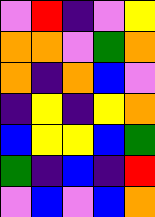[["violet", "red", "indigo", "violet", "yellow"], ["orange", "orange", "violet", "green", "orange"], ["orange", "indigo", "orange", "blue", "violet"], ["indigo", "yellow", "indigo", "yellow", "orange"], ["blue", "yellow", "yellow", "blue", "green"], ["green", "indigo", "blue", "indigo", "red"], ["violet", "blue", "violet", "blue", "orange"]]